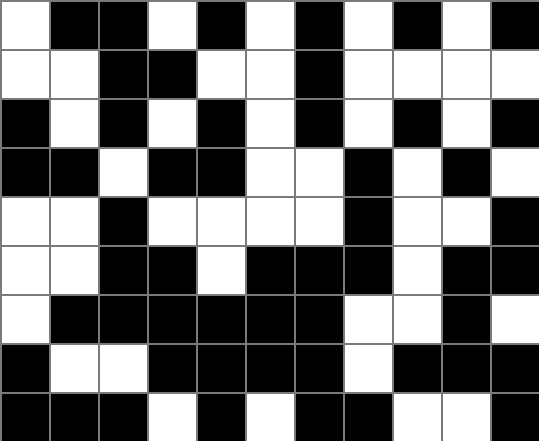[["white", "black", "black", "white", "black", "white", "black", "white", "black", "white", "black"], ["white", "white", "black", "black", "white", "white", "black", "white", "white", "white", "white"], ["black", "white", "black", "white", "black", "white", "black", "white", "black", "white", "black"], ["black", "black", "white", "black", "black", "white", "white", "black", "white", "black", "white"], ["white", "white", "black", "white", "white", "white", "white", "black", "white", "white", "black"], ["white", "white", "black", "black", "white", "black", "black", "black", "white", "black", "black"], ["white", "black", "black", "black", "black", "black", "black", "white", "white", "black", "white"], ["black", "white", "white", "black", "black", "black", "black", "white", "black", "black", "black"], ["black", "black", "black", "white", "black", "white", "black", "black", "white", "white", "black"]]